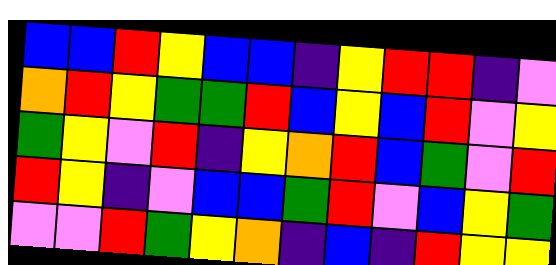[["blue", "blue", "red", "yellow", "blue", "blue", "indigo", "yellow", "red", "red", "indigo", "violet"], ["orange", "red", "yellow", "green", "green", "red", "blue", "yellow", "blue", "red", "violet", "yellow"], ["green", "yellow", "violet", "red", "indigo", "yellow", "orange", "red", "blue", "green", "violet", "red"], ["red", "yellow", "indigo", "violet", "blue", "blue", "green", "red", "violet", "blue", "yellow", "green"], ["violet", "violet", "red", "green", "yellow", "orange", "indigo", "blue", "indigo", "red", "yellow", "yellow"]]